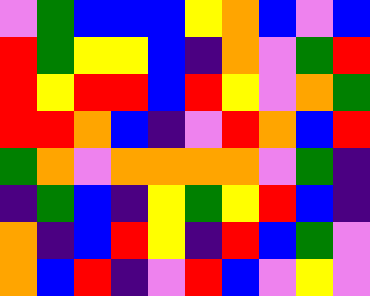[["violet", "green", "blue", "blue", "blue", "yellow", "orange", "blue", "violet", "blue"], ["red", "green", "yellow", "yellow", "blue", "indigo", "orange", "violet", "green", "red"], ["red", "yellow", "red", "red", "blue", "red", "yellow", "violet", "orange", "green"], ["red", "red", "orange", "blue", "indigo", "violet", "red", "orange", "blue", "red"], ["green", "orange", "violet", "orange", "orange", "orange", "orange", "violet", "green", "indigo"], ["indigo", "green", "blue", "indigo", "yellow", "green", "yellow", "red", "blue", "indigo"], ["orange", "indigo", "blue", "red", "yellow", "indigo", "red", "blue", "green", "violet"], ["orange", "blue", "red", "indigo", "violet", "red", "blue", "violet", "yellow", "violet"]]